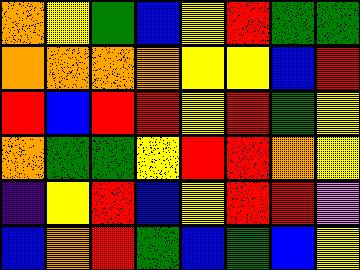[["orange", "yellow", "green", "blue", "yellow", "red", "green", "green"], ["orange", "orange", "orange", "orange", "yellow", "yellow", "blue", "red"], ["red", "blue", "red", "red", "yellow", "red", "green", "yellow"], ["orange", "green", "green", "yellow", "red", "red", "orange", "yellow"], ["indigo", "yellow", "red", "blue", "yellow", "red", "red", "violet"], ["blue", "orange", "red", "green", "blue", "green", "blue", "yellow"]]